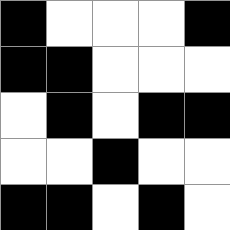[["black", "white", "white", "white", "black"], ["black", "black", "white", "white", "white"], ["white", "black", "white", "black", "black"], ["white", "white", "black", "white", "white"], ["black", "black", "white", "black", "white"]]